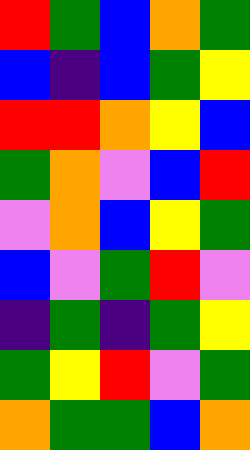[["red", "green", "blue", "orange", "green"], ["blue", "indigo", "blue", "green", "yellow"], ["red", "red", "orange", "yellow", "blue"], ["green", "orange", "violet", "blue", "red"], ["violet", "orange", "blue", "yellow", "green"], ["blue", "violet", "green", "red", "violet"], ["indigo", "green", "indigo", "green", "yellow"], ["green", "yellow", "red", "violet", "green"], ["orange", "green", "green", "blue", "orange"]]